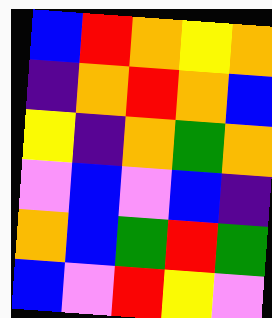[["blue", "red", "orange", "yellow", "orange"], ["indigo", "orange", "red", "orange", "blue"], ["yellow", "indigo", "orange", "green", "orange"], ["violet", "blue", "violet", "blue", "indigo"], ["orange", "blue", "green", "red", "green"], ["blue", "violet", "red", "yellow", "violet"]]